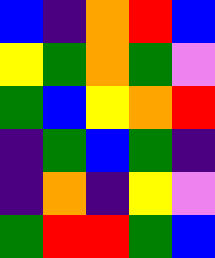[["blue", "indigo", "orange", "red", "blue"], ["yellow", "green", "orange", "green", "violet"], ["green", "blue", "yellow", "orange", "red"], ["indigo", "green", "blue", "green", "indigo"], ["indigo", "orange", "indigo", "yellow", "violet"], ["green", "red", "red", "green", "blue"]]